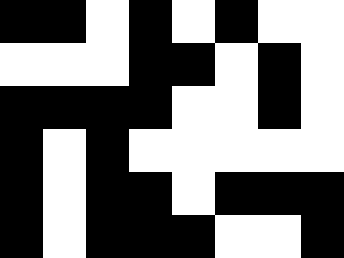[["black", "black", "white", "black", "white", "black", "white", "white"], ["white", "white", "white", "black", "black", "white", "black", "white"], ["black", "black", "black", "black", "white", "white", "black", "white"], ["black", "white", "black", "white", "white", "white", "white", "white"], ["black", "white", "black", "black", "white", "black", "black", "black"], ["black", "white", "black", "black", "black", "white", "white", "black"]]